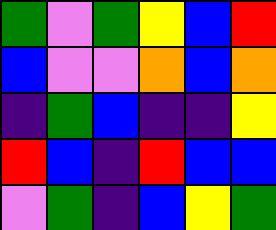[["green", "violet", "green", "yellow", "blue", "red"], ["blue", "violet", "violet", "orange", "blue", "orange"], ["indigo", "green", "blue", "indigo", "indigo", "yellow"], ["red", "blue", "indigo", "red", "blue", "blue"], ["violet", "green", "indigo", "blue", "yellow", "green"]]